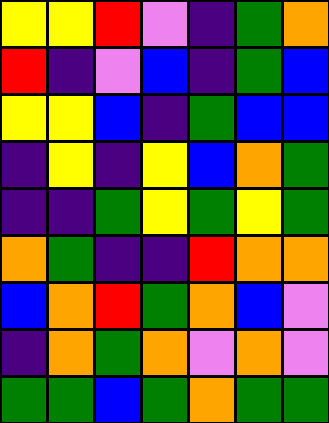[["yellow", "yellow", "red", "violet", "indigo", "green", "orange"], ["red", "indigo", "violet", "blue", "indigo", "green", "blue"], ["yellow", "yellow", "blue", "indigo", "green", "blue", "blue"], ["indigo", "yellow", "indigo", "yellow", "blue", "orange", "green"], ["indigo", "indigo", "green", "yellow", "green", "yellow", "green"], ["orange", "green", "indigo", "indigo", "red", "orange", "orange"], ["blue", "orange", "red", "green", "orange", "blue", "violet"], ["indigo", "orange", "green", "orange", "violet", "orange", "violet"], ["green", "green", "blue", "green", "orange", "green", "green"]]